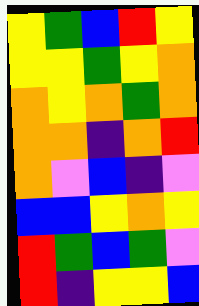[["yellow", "green", "blue", "red", "yellow"], ["yellow", "yellow", "green", "yellow", "orange"], ["orange", "yellow", "orange", "green", "orange"], ["orange", "orange", "indigo", "orange", "red"], ["orange", "violet", "blue", "indigo", "violet"], ["blue", "blue", "yellow", "orange", "yellow"], ["red", "green", "blue", "green", "violet"], ["red", "indigo", "yellow", "yellow", "blue"]]